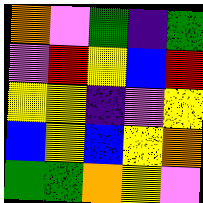[["orange", "violet", "green", "indigo", "green"], ["violet", "red", "yellow", "blue", "red"], ["yellow", "yellow", "indigo", "violet", "yellow"], ["blue", "yellow", "blue", "yellow", "orange"], ["green", "green", "orange", "yellow", "violet"]]